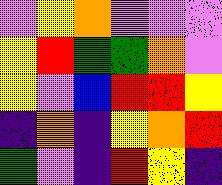[["violet", "yellow", "orange", "violet", "violet", "violet"], ["yellow", "red", "green", "green", "orange", "violet"], ["yellow", "violet", "blue", "red", "red", "yellow"], ["indigo", "orange", "indigo", "yellow", "orange", "red"], ["green", "violet", "indigo", "red", "yellow", "indigo"]]